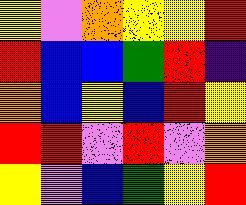[["yellow", "violet", "orange", "yellow", "yellow", "red"], ["red", "blue", "blue", "green", "red", "indigo"], ["orange", "blue", "yellow", "blue", "red", "yellow"], ["red", "red", "violet", "red", "violet", "orange"], ["yellow", "violet", "blue", "green", "yellow", "red"]]